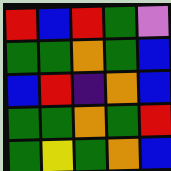[["red", "blue", "red", "green", "violet"], ["green", "green", "orange", "green", "blue"], ["blue", "red", "indigo", "orange", "blue"], ["green", "green", "orange", "green", "red"], ["green", "yellow", "green", "orange", "blue"]]